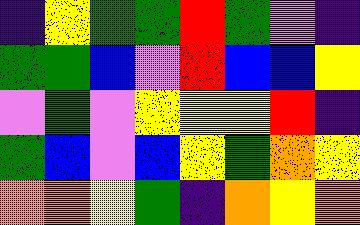[["indigo", "yellow", "green", "green", "red", "green", "violet", "indigo"], ["green", "green", "blue", "violet", "red", "blue", "blue", "yellow"], ["violet", "green", "violet", "yellow", "yellow", "yellow", "red", "indigo"], ["green", "blue", "violet", "blue", "yellow", "green", "orange", "yellow"], ["orange", "orange", "yellow", "green", "indigo", "orange", "yellow", "orange"]]